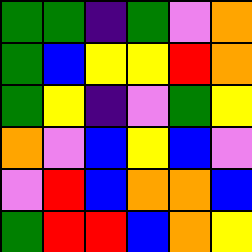[["green", "green", "indigo", "green", "violet", "orange"], ["green", "blue", "yellow", "yellow", "red", "orange"], ["green", "yellow", "indigo", "violet", "green", "yellow"], ["orange", "violet", "blue", "yellow", "blue", "violet"], ["violet", "red", "blue", "orange", "orange", "blue"], ["green", "red", "red", "blue", "orange", "yellow"]]